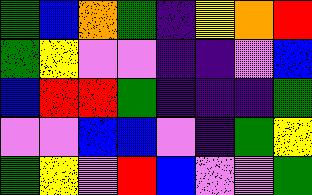[["green", "blue", "orange", "green", "indigo", "yellow", "orange", "red"], ["green", "yellow", "violet", "violet", "indigo", "indigo", "violet", "blue"], ["blue", "red", "red", "green", "indigo", "indigo", "indigo", "green"], ["violet", "violet", "blue", "blue", "violet", "indigo", "green", "yellow"], ["green", "yellow", "violet", "red", "blue", "violet", "violet", "green"]]